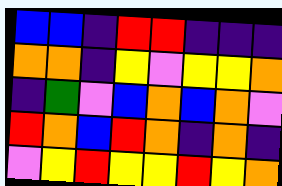[["blue", "blue", "indigo", "red", "red", "indigo", "indigo", "indigo"], ["orange", "orange", "indigo", "yellow", "violet", "yellow", "yellow", "orange"], ["indigo", "green", "violet", "blue", "orange", "blue", "orange", "violet"], ["red", "orange", "blue", "red", "orange", "indigo", "orange", "indigo"], ["violet", "yellow", "red", "yellow", "yellow", "red", "yellow", "orange"]]